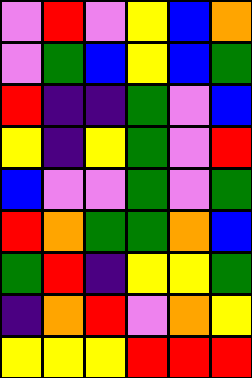[["violet", "red", "violet", "yellow", "blue", "orange"], ["violet", "green", "blue", "yellow", "blue", "green"], ["red", "indigo", "indigo", "green", "violet", "blue"], ["yellow", "indigo", "yellow", "green", "violet", "red"], ["blue", "violet", "violet", "green", "violet", "green"], ["red", "orange", "green", "green", "orange", "blue"], ["green", "red", "indigo", "yellow", "yellow", "green"], ["indigo", "orange", "red", "violet", "orange", "yellow"], ["yellow", "yellow", "yellow", "red", "red", "red"]]